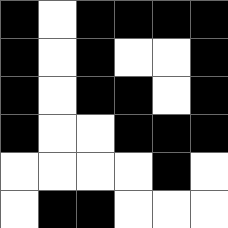[["black", "white", "black", "black", "black", "black"], ["black", "white", "black", "white", "white", "black"], ["black", "white", "black", "black", "white", "black"], ["black", "white", "white", "black", "black", "black"], ["white", "white", "white", "white", "black", "white"], ["white", "black", "black", "white", "white", "white"]]